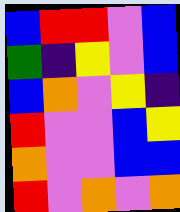[["blue", "red", "red", "violet", "blue"], ["green", "indigo", "yellow", "violet", "blue"], ["blue", "orange", "violet", "yellow", "indigo"], ["red", "violet", "violet", "blue", "yellow"], ["orange", "violet", "violet", "blue", "blue"], ["red", "violet", "orange", "violet", "orange"]]